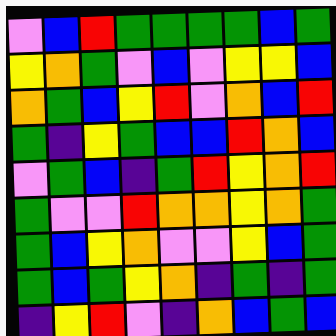[["violet", "blue", "red", "green", "green", "green", "green", "blue", "green"], ["yellow", "orange", "green", "violet", "blue", "violet", "yellow", "yellow", "blue"], ["orange", "green", "blue", "yellow", "red", "violet", "orange", "blue", "red"], ["green", "indigo", "yellow", "green", "blue", "blue", "red", "orange", "blue"], ["violet", "green", "blue", "indigo", "green", "red", "yellow", "orange", "red"], ["green", "violet", "violet", "red", "orange", "orange", "yellow", "orange", "green"], ["green", "blue", "yellow", "orange", "violet", "violet", "yellow", "blue", "green"], ["green", "blue", "green", "yellow", "orange", "indigo", "green", "indigo", "green"], ["indigo", "yellow", "red", "violet", "indigo", "orange", "blue", "green", "blue"]]